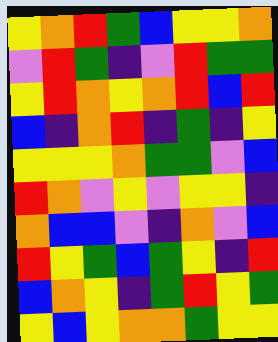[["yellow", "orange", "red", "green", "blue", "yellow", "yellow", "orange"], ["violet", "red", "green", "indigo", "violet", "red", "green", "green"], ["yellow", "red", "orange", "yellow", "orange", "red", "blue", "red"], ["blue", "indigo", "orange", "red", "indigo", "green", "indigo", "yellow"], ["yellow", "yellow", "yellow", "orange", "green", "green", "violet", "blue"], ["red", "orange", "violet", "yellow", "violet", "yellow", "yellow", "indigo"], ["orange", "blue", "blue", "violet", "indigo", "orange", "violet", "blue"], ["red", "yellow", "green", "blue", "green", "yellow", "indigo", "red"], ["blue", "orange", "yellow", "indigo", "green", "red", "yellow", "green"], ["yellow", "blue", "yellow", "orange", "orange", "green", "yellow", "yellow"]]